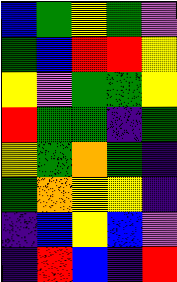[["blue", "green", "yellow", "green", "violet"], ["green", "blue", "red", "red", "yellow"], ["yellow", "violet", "green", "green", "yellow"], ["red", "green", "green", "indigo", "green"], ["yellow", "green", "orange", "green", "indigo"], ["green", "orange", "yellow", "yellow", "indigo"], ["indigo", "blue", "yellow", "blue", "violet"], ["indigo", "red", "blue", "indigo", "red"]]